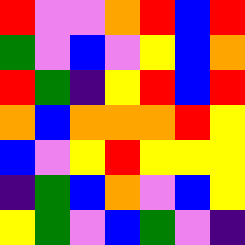[["red", "violet", "violet", "orange", "red", "blue", "red"], ["green", "violet", "blue", "violet", "yellow", "blue", "orange"], ["red", "green", "indigo", "yellow", "red", "blue", "red"], ["orange", "blue", "orange", "orange", "orange", "red", "yellow"], ["blue", "violet", "yellow", "red", "yellow", "yellow", "yellow"], ["indigo", "green", "blue", "orange", "violet", "blue", "yellow"], ["yellow", "green", "violet", "blue", "green", "violet", "indigo"]]